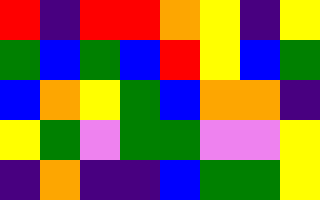[["red", "indigo", "red", "red", "orange", "yellow", "indigo", "yellow"], ["green", "blue", "green", "blue", "red", "yellow", "blue", "green"], ["blue", "orange", "yellow", "green", "blue", "orange", "orange", "indigo"], ["yellow", "green", "violet", "green", "green", "violet", "violet", "yellow"], ["indigo", "orange", "indigo", "indigo", "blue", "green", "green", "yellow"]]